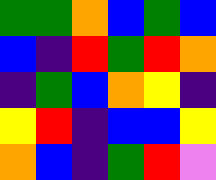[["green", "green", "orange", "blue", "green", "blue"], ["blue", "indigo", "red", "green", "red", "orange"], ["indigo", "green", "blue", "orange", "yellow", "indigo"], ["yellow", "red", "indigo", "blue", "blue", "yellow"], ["orange", "blue", "indigo", "green", "red", "violet"]]